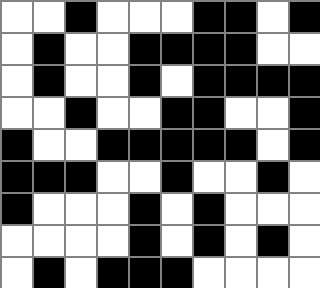[["white", "white", "black", "white", "white", "white", "black", "black", "white", "black"], ["white", "black", "white", "white", "black", "black", "black", "black", "white", "white"], ["white", "black", "white", "white", "black", "white", "black", "black", "black", "black"], ["white", "white", "black", "white", "white", "black", "black", "white", "white", "black"], ["black", "white", "white", "black", "black", "black", "black", "black", "white", "black"], ["black", "black", "black", "white", "white", "black", "white", "white", "black", "white"], ["black", "white", "white", "white", "black", "white", "black", "white", "white", "white"], ["white", "white", "white", "white", "black", "white", "black", "white", "black", "white"], ["white", "black", "white", "black", "black", "black", "white", "white", "white", "white"]]